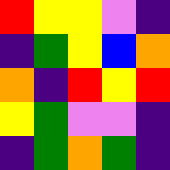[["red", "yellow", "yellow", "violet", "indigo"], ["indigo", "green", "yellow", "blue", "orange"], ["orange", "indigo", "red", "yellow", "red"], ["yellow", "green", "violet", "violet", "indigo"], ["indigo", "green", "orange", "green", "indigo"]]